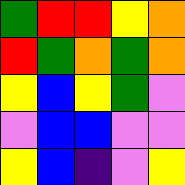[["green", "red", "red", "yellow", "orange"], ["red", "green", "orange", "green", "orange"], ["yellow", "blue", "yellow", "green", "violet"], ["violet", "blue", "blue", "violet", "violet"], ["yellow", "blue", "indigo", "violet", "yellow"]]